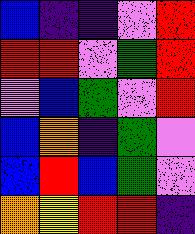[["blue", "indigo", "indigo", "violet", "red"], ["red", "red", "violet", "green", "red"], ["violet", "blue", "green", "violet", "red"], ["blue", "orange", "indigo", "green", "violet"], ["blue", "red", "blue", "green", "violet"], ["orange", "yellow", "red", "red", "indigo"]]